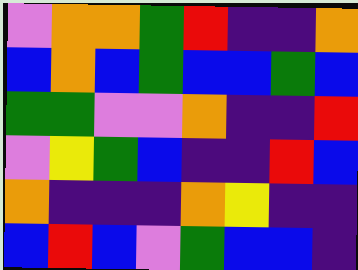[["violet", "orange", "orange", "green", "red", "indigo", "indigo", "orange"], ["blue", "orange", "blue", "green", "blue", "blue", "green", "blue"], ["green", "green", "violet", "violet", "orange", "indigo", "indigo", "red"], ["violet", "yellow", "green", "blue", "indigo", "indigo", "red", "blue"], ["orange", "indigo", "indigo", "indigo", "orange", "yellow", "indigo", "indigo"], ["blue", "red", "blue", "violet", "green", "blue", "blue", "indigo"]]